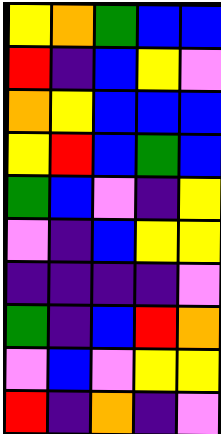[["yellow", "orange", "green", "blue", "blue"], ["red", "indigo", "blue", "yellow", "violet"], ["orange", "yellow", "blue", "blue", "blue"], ["yellow", "red", "blue", "green", "blue"], ["green", "blue", "violet", "indigo", "yellow"], ["violet", "indigo", "blue", "yellow", "yellow"], ["indigo", "indigo", "indigo", "indigo", "violet"], ["green", "indigo", "blue", "red", "orange"], ["violet", "blue", "violet", "yellow", "yellow"], ["red", "indigo", "orange", "indigo", "violet"]]